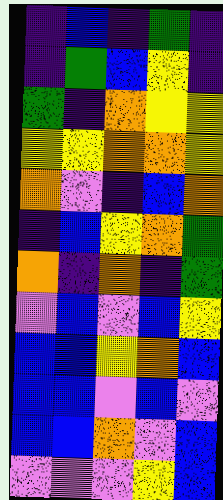[["indigo", "blue", "indigo", "green", "indigo"], ["indigo", "green", "blue", "yellow", "indigo"], ["green", "indigo", "orange", "yellow", "yellow"], ["yellow", "yellow", "orange", "orange", "yellow"], ["orange", "violet", "indigo", "blue", "orange"], ["indigo", "blue", "yellow", "orange", "green"], ["orange", "indigo", "orange", "indigo", "green"], ["violet", "blue", "violet", "blue", "yellow"], ["blue", "blue", "yellow", "orange", "blue"], ["blue", "blue", "violet", "blue", "violet"], ["blue", "blue", "orange", "violet", "blue"], ["violet", "violet", "violet", "yellow", "blue"]]